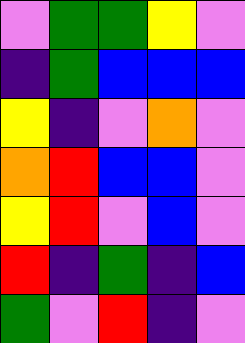[["violet", "green", "green", "yellow", "violet"], ["indigo", "green", "blue", "blue", "blue"], ["yellow", "indigo", "violet", "orange", "violet"], ["orange", "red", "blue", "blue", "violet"], ["yellow", "red", "violet", "blue", "violet"], ["red", "indigo", "green", "indigo", "blue"], ["green", "violet", "red", "indigo", "violet"]]